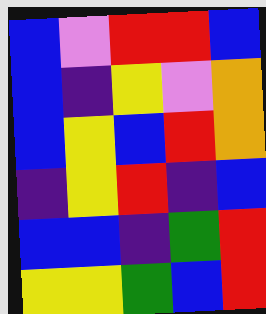[["blue", "violet", "red", "red", "blue"], ["blue", "indigo", "yellow", "violet", "orange"], ["blue", "yellow", "blue", "red", "orange"], ["indigo", "yellow", "red", "indigo", "blue"], ["blue", "blue", "indigo", "green", "red"], ["yellow", "yellow", "green", "blue", "red"]]